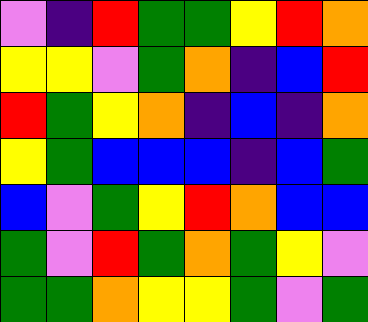[["violet", "indigo", "red", "green", "green", "yellow", "red", "orange"], ["yellow", "yellow", "violet", "green", "orange", "indigo", "blue", "red"], ["red", "green", "yellow", "orange", "indigo", "blue", "indigo", "orange"], ["yellow", "green", "blue", "blue", "blue", "indigo", "blue", "green"], ["blue", "violet", "green", "yellow", "red", "orange", "blue", "blue"], ["green", "violet", "red", "green", "orange", "green", "yellow", "violet"], ["green", "green", "orange", "yellow", "yellow", "green", "violet", "green"]]